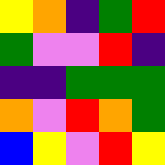[["yellow", "orange", "indigo", "green", "red"], ["green", "violet", "violet", "red", "indigo"], ["indigo", "indigo", "green", "green", "green"], ["orange", "violet", "red", "orange", "green"], ["blue", "yellow", "violet", "red", "yellow"]]